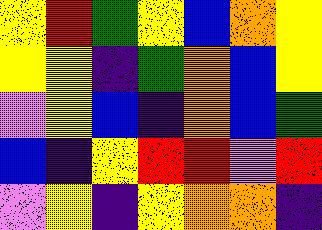[["yellow", "red", "green", "yellow", "blue", "orange", "yellow"], ["yellow", "yellow", "indigo", "green", "orange", "blue", "yellow"], ["violet", "yellow", "blue", "indigo", "orange", "blue", "green"], ["blue", "indigo", "yellow", "red", "red", "violet", "red"], ["violet", "yellow", "indigo", "yellow", "orange", "orange", "indigo"]]